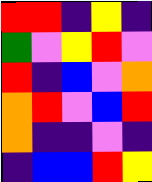[["red", "red", "indigo", "yellow", "indigo"], ["green", "violet", "yellow", "red", "violet"], ["red", "indigo", "blue", "violet", "orange"], ["orange", "red", "violet", "blue", "red"], ["orange", "indigo", "indigo", "violet", "indigo"], ["indigo", "blue", "blue", "red", "yellow"]]